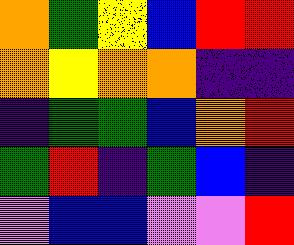[["orange", "green", "yellow", "blue", "red", "red"], ["orange", "yellow", "orange", "orange", "indigo", "indigo"], ["indigo", "green", "green", "blue", "orange", "red"], ["green", "red", "indigo", "green", "blue", "indigo"], ["violet", "blue", "blue", "violet", "violet", "red"]]